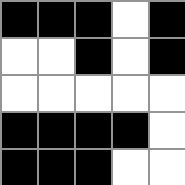[["black", "black", "black", "white", "black"], ["white", "white", "black", "white", "black"], ["white", "white", "white", "white", "white"], ["black", "black", "black", "black", "white"], ["black", "black", "black", "white", "white"]]